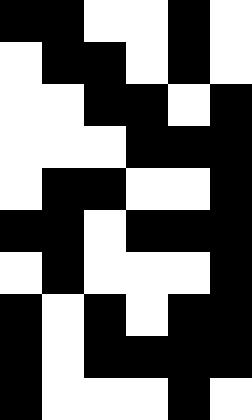[["black", "black", "white", "white", "black", "white"], ["white", "black", "black", "white", "black", "white"], ["white", "white", "black", "black", "white", "black"], ["white", "white", "white", "black", "black", "black"], ["white", "black", "black", "white", "white", "black"], ["black", "black", "white", "black", "black", "black"], ["white", "black", "white", "white", "white", "black"], ["black", "white", "black", "white", "black", "black"], ["black", "white", "black", "black", "black", "black"], ["black", "white", "white", "white", "black", "white"]]